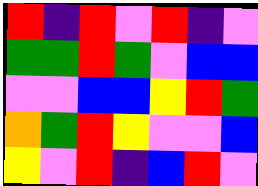[["red", "indigo", "red", "violet", "red", "indigo", "violet"], ["green", "green", "red", "green", "violet", "blue", "blue"], ["violet", "violet", "blue", "blue", "yellow", "red", "green"], ["orange", "green", "red", "yellow", "violet", "violet", "blue"], ["yellow", "violet", "red", "indigo", "blue", "red", "violet"]]